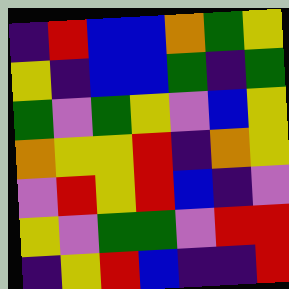[["indigo", "red", "blue", "blue", "orange", "green", "yellow"], ["yellow", "indigo", "blue", "blue", "green", "indigo", "green"], ["green", "violet", "green", "yellow", "violet", "blue", "yellow"], ["orange", "yellow", "yellow", "red", "indigo", "orange", "yellow"], ["violet", "red", "yellow", "red", "blue", "indigo", "violet"], ["yellow", "violet", "green", "green", "violet", "red", "red"], ["indigo", "yellow", "red", "blue", "indigo", "indigo", "red"]]